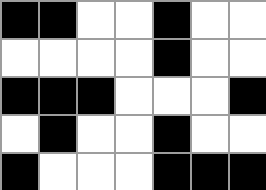[["black", "black", "white", "white", "black", "white", "white"], ["white", "white", "white", "white", "black", "white", "white"], ["black", "black", "black", "white", "white", "white", "black"], ["white", "black", "white", "white", "black", "white", "white"], ["black", "white", "white", "white", "black", "black", "black"]]